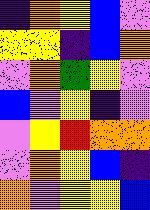[["indigo", "orange", "yellow", "blue", "violet"], ["yellow", "yellow", "indigo", "blue", "orange"], ["violet", "orange", "green", "yellow", "violet"], ["blue", "violet", "yellow", "indigo", "violet"], ["violet", "yellow", "red", "orange", "orange"], ["violet", "orange", "yellow", "blue", "indigo"], ["orange", "violet", "yellow", "yellow", "blue"]]